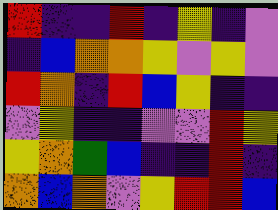[["red", "indigo", "indigo", "red", "indigo", "yellow", "indigo", "violet"], ["indigo", "blue", "orange", "orange", "yellow", "violet", "yellow", "violet"], ["red", "orange", "indigo", "red", "blue", "yellow", "indigo", "indigo"], ["violet", "yellow", "indigo", "indigo", "violet", "violet", "red", "yellow"], ["yellow", "orange", "green", "blue", "indigo", "indigo", "red", "indigo"], ["orange", "blue", "orange", "violet", "yellow", "red", "red", "blue"]]